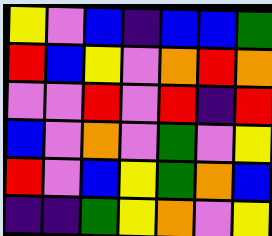[["yellow", "violet", "blue", "indigo", "blue", "blue", "green"], ["red", "blue", "yellow", "violet", "orange", "red", "orange"], ["violet", "violet", "red", "violet", "red", "indigo", "red"], ["blue", "violet", "orange", "violet", "green", "violet", "yellow"], ["red", "violet", "blue", "yellow", "green", "orange", "blue"], ["indigo", "indigo", "green", "yellow", "orange", "violet", "yellow"]]